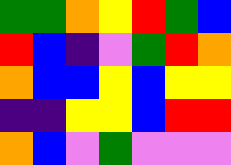[["green", "green", "orange", "yellow", "red", "green", "blue"], ["red", "blue", "indigo", "violet", "green", "red", "orange"], ["orange", "blue", "blue", "yellow", "blue", "yellow", "yellow"], ["indigo", "indigo", "yellow", "yellow", "blue", "red", "red"], ["orange", "blue", "violet", "green", "violet", "violet", "violet"]]